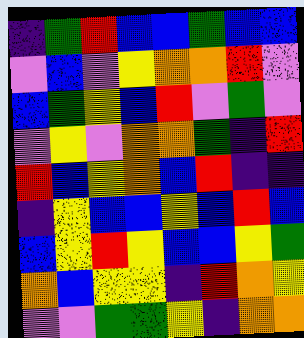[["indigo", "green", "red", "blue", "blue", "green", "blue", "blue"], ["violet", "blue", "violet", "yellow", "orange", "orange", "red", "violet"], ["blue", "green", "yellow", "blue", "red", "violet", "green", "violet"], ["violet", "yellow", "violet", "orange", "orange", "green", "indigo", "red"], ["red", "blue", "yellow", "orange", "blue", "red", "indigo", "indigo"], ["indigo", "yellow", "blue", "blue", "yellow", "blue", "red", "blue"], ["blue", "yellow", "red", "yellow", "blue", "blue", "yellow", "green"], ["orange", "blue", "yellow", "yellow", "indigo", "red", "orange", "yellow"], ["violet", "violet", "green", "green", "yellow", "indigo", "orange", "orange"]]